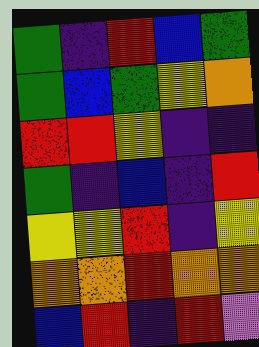[["green", "indigo", "red", "blue", "green"], ["green", "blue", "green", "yellow", "orange"], ["red", "red", "yellow", "indigo", "indigo"], ["green", "indigo", "blue", "indigo", "red"], ["yellow", "yellow", "red", "indigo", "yellow"], ["orange", "orange", "red", "orange", "orange"], ["blue", "red", "indigo", "red", "violet"]]